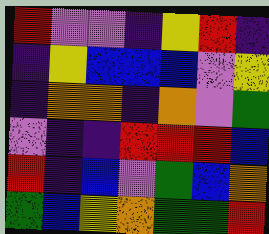[["red", "violet", "violet", "indigo", "yellow", "red", "indigo"], ["indigo", "yellow", "blue", "blue", "blue", "violet", "yellow"], ["indigo", "orange", "orange", "indigo", "orange", "violet", "green"], ["violet", "indigo", "indigo", "red", "red", "red", "blue"], ["red", "indigo", "blue", "violet", "green", "blue", "orange"], ["green", "blue", "yellow", "orange", "green", "green", "red"]]